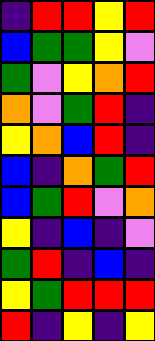[["indigo", "red", "red", "yellow", "red"], ["blue", "green", "green", "yellow", "violet"], ["green", "violet", "yellow", "orange", "red"], ["orange", "violet", "green", "red", "indigo"], ["yellow", "orange", "blue", "red", "indigo"], ["blue", "indigo", "orange", "green", "red"], ["blue", "green", "red", "violet", "orange"], ["yellow", "indigo", "blue", "indigo", "violet"], ["green", "red", "indigo", "blue", "indigo"], ["yellow", "green", "red", "red", "red"], ["red", "indigo", "yellow", "indigo", "yellow"]]